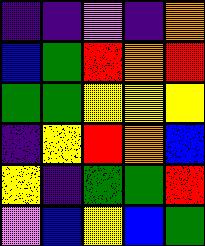[["indigo", "indigo", "violet", "indigo", "orange"], ["blue", "green", "red", "orange", "red"], ["green", "green", "yellow", "yellow", "yellow"], ["indigo", "yellow", "red", "orange", "blue"], ["yellow", "indigo", "green", "green", "red"], ["violet", "blue", "yellow", "blue", "green"]]